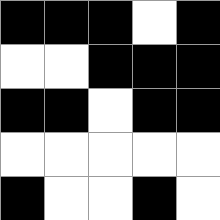[["black", "black", "black", "white", "black"], ["white", "white", "black", "black", "black"], ["black", "black", "white", "black", "black"], ["white", "white", "white", "white", "white"], ["black", "white", "white", "black", "white"]]